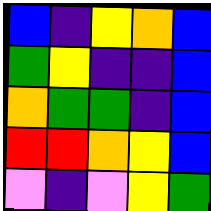[["blue", "indigo", "yellow", "orange", "blue"], ["green", "yellow", "indigo", "indigo", "blue"], ["orange", "green", "green", "indigo", "blue"], ["red", "red", "orange", "yellow", "blue"], ["violet", "indigo", "violet", "yellow", "green"]]